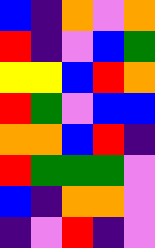[["blue", "indigo", "orange", "violet", "orange"], ["red", "indigo", "violet", "blue", "green"], ["yellow", "yellow", "blue", "red", "orange"], ["red", "green", "violet", "blue", "blue"], ["orange", "orange", "blue", "red", "indigo"], ["red", "green", "green", "green", "violet"], ["blue", "indigo", "orange", "orange", "violet"], ["indigo", "violet", "red", "indigo", "violet"]]